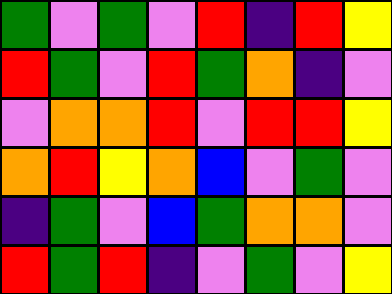[["green", "violet", "green", "violet", "red", "indigo", "red", "yellow"], ["red", "green", "violet", "red", "green", "orange", "indigo", "violet"], ["violet", "orange", "orange", "red", "violet", "red", "red", "yellow"], ["orange", "red", "yellow", "orange", "blue", "violet", "green", "violet"], ["indigo", "green", "violet", "blue", "green", "orange", "orange", "violet"], ["red", "green", "red", "indigo", "violet", "green", "violet", "yellow"]]